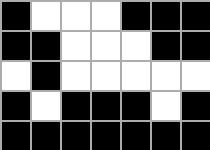[["black", "white", "white", "white", "black", "black", "black"], ["black", "black", "white", "white", "white", "black", "black"], ["white", "black", "white", "white", "white", "white", "white"], ["black", "white", "black", "black", "black", "white", "black"], ["black", "black", "black", "black", "black", "black", "black"]]